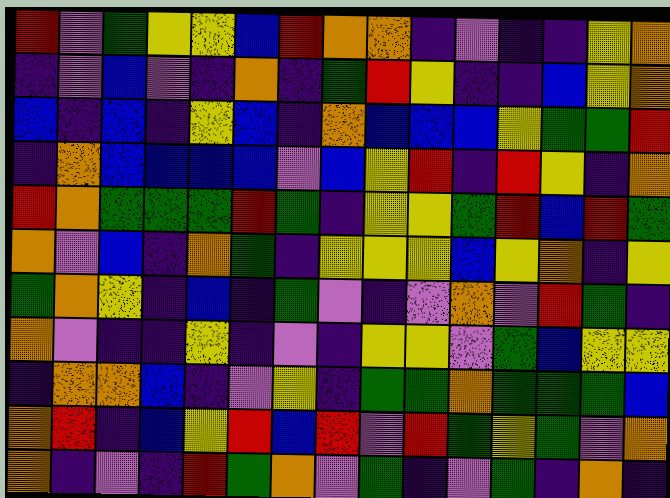[["red", "violet", "green", "yellow", "yellow", "blue", "red", "orange", "orange", "indigo", "violet", "indigo", "indigo", "yellow", "orange"], ["indigo", "violet", "blue", "violet", "indigo", "orange", "indigo", "green", "red", "yellow", "indigo", "indigo", "blue", "yellow", "orange"], ["blue", "indigo", "blue", "indigo", "yellow", "blue", "indigo", "orange", "blue", "blue", "blue", "yellow", "green", "green", "red"], ["indigo", "orange", "blue", "blue", "blue", "blue", "violet", "blue", "yellow", "red", "indigo", "red", "yellow", "indigo", "orange"], ["red", "orange", "green", "green", "green", "red", "green", "indigo", "yellow", "yellow", "green", "red", "blue", "red", "green"], ["orange", "violet", "blue", "indigo", "orange", "green", "indigo", "yellow", "yellow", "yellow", "blue", "yellow", "orange", "indigo", "yellow"], ["green", "orange", "yellow", "indigo", "blue", "indigo", "green", "violet", "indigo", "violet", "orange", "violet", "red", "green", "indigo"], ["orange", "violet", "indigo", "indigo", "yellow", "indigo", "violet", "indigo", "yellow", "yellow", "violet", "green", "blue", "yellow", "yellow"], ["indigo", "orange", "orange", "blue", "indigo", "violet", "yellow", "indigo", "green", "green", "orange", "green", "green", "green", "blue"], ["orange", "red", "indigo", "blue", "yellow", "red", "blue", "red", "violet", "red", "green", "yellow", "green", "violet", "orange"], ["orange", "indigo", "violet", "indigo", "red", "green", "orange", "violet", "green", "indigo", "violet", "green", "indigo", "orange", "indigo"]]